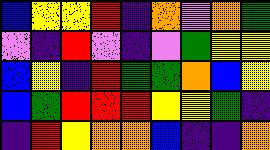[["blue", "yellow", "yellow", "red", "indigo", "orange", "violet", "orange", "green"], ["violet", "indigo", "red", "violet", "indigo", "violet", "green", "yellow", "yellow"], ["blue", "yellow", "indigo", "red", "green", "green", "orange", "blue", "yellow"], ["blue", "green", "red", "red", "red", "yellow", "yellow", "green", "indigo"], ["indigo", "red", "yellow", "orange", "orange", "blue", "indigo", "indigo", "orange"]]